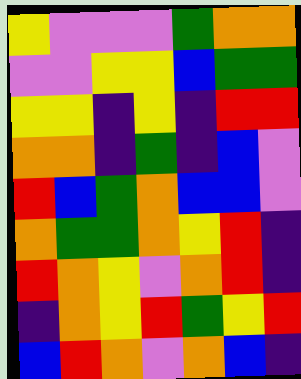[["yellow", "violet", "violet", "violet", "green", "orange", "orange"], ["violet", "violet", "yellow", "yellow", "blue", "green", "green"], ["yellow", "yellow", "indigo", "yellow", "indigo", "red", "red"], ["orange", "orange", "indigo", "green", "indigo", "blue", "violet"], ["red", "blue", "green", "orange", "blue", "blue", "violet"], ["orange", "green", "green", "orange", "yellow", "red", "indigo"], ["red", "orange", "yellow", "violet", "orange", "red", "indigo"], ["indigo", "orange", "yellow", "red", "green", "yellow", "red"], ["blue", "red", "orange", "violet", "orange", "blue", "indigo"]]